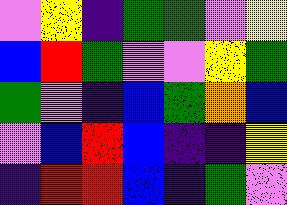[["violet", "yellow", "indigo", "green", "green", "violet", "yellow"], ["blue", "red", "green", "violet", "violet", "yellow", "green"], ["green", "violet", "indigo", "blue", "green", "orange", "blue"], ["violet", "blue", "red", "blue", "indigo", "indigo", "yellow"], ["indigo", "red", "red", "blue", "indigo", "green", "violet"]]